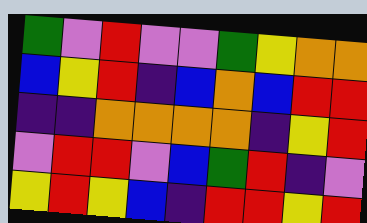[["green", "violet", "red", "violet", "violet", "green", "yellow", "orange", "orange"], ["blue", "yellow", "red", "indigo", "blue", "orange", "blue", "red", "red"], ["indigo", "indigo", "orange", "orange", "orange", "orange", "indigo", "yellow", "red"], ["violet", "red", "red", "violet", "blue", "green", "red", "indigo", "violet"], ["yellow", "red", "yellow", "blue", "indigo", "red", "red", "yellow", "red"]]